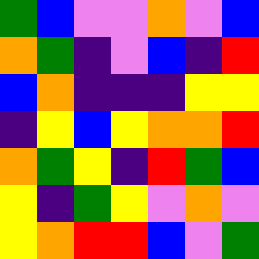[["green", "blue", "violet", "violet", "orange", "violet", "blue"], ["orange", "green", "indigo", "violet", "blue", "indigo", "red"], ["blue", "orange", "indigo", "indigo", "indigo", "yellow", "yellow"], ["indigo", "yellow", "blue", "yellow", "orange", "orange", "red"], ["orange", "green", "yellow", "indigo", "red", "green", "blue"], ["yellow", "indigo", "green", "yellow", "violet", "orange", "violet"], ["yellow", "orange", "red", "red", "blue", "violet", "green"]]